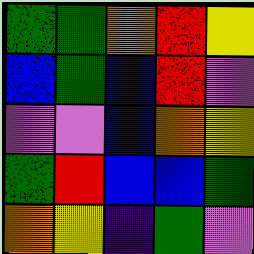[["green", "green", "orange", "red", "yellow"], ["blue", "green", "blue", "red", "violet"], ["violet", "violet", "blue", "orange", "yellow"], ["green", "red", "blue", "blue", "green"], ["orange", "yellow", "indigo", "green", "violet"]]